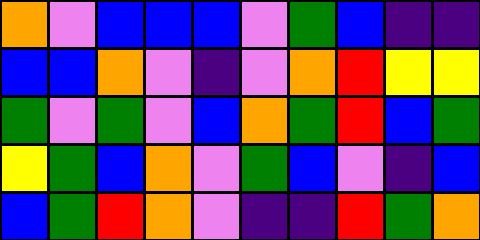[["orange", "violet", "blue", "blue", "blue", "violet", "green", "blue", "indigo", "indigo"], ["blue", "blue", "orange", "violet", "indigo", "violet", "orange", "red", "yellow", "yellow"], ["green", "violet", "green", "violet", "blue", "orange", "green", "red", "blue", "green"], ["yellow", "green", "blue", "orange", "violet", "green", "blue", "violet", "indigo", "blue"], ["blue", "green", "red", "orange", "violet", "indigo", "indigo", "red", "green", "orange"]]